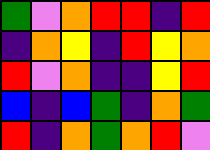[["green", "violet", "orange", "red", "red", "indigo", "red"], ["indigo", "orange", "yellow", "indigo", "red", "yellow", "orange"], ["red", "violet", "orange", "indigo", "indigo", "yellow", "red"], ["blue", "indigo", "blue", "green", "indigo", "orange", "green"], ["red", "indigo", "orange", "green", "orange", "red", "violet"]]